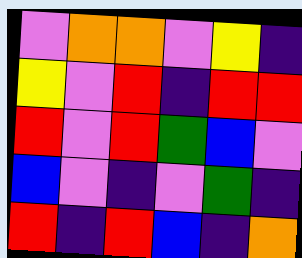[["violet", "orange", "orange", "violet", "yellow", "indigo"], ["yellow", "violet", "red", "indigo", "red", "red"], ["red", "violet", "red", "green", "blue", "violet"], ["blue", "violet", "indigo", "violet", "green", "indigo"], ["red", "indigo", "red", "blue", "indigo", "orange"]]